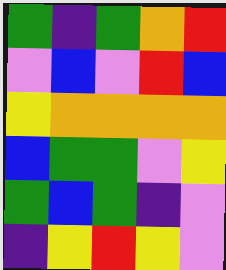[["green", "indigo", "green", "orange", "red"], ["violet", "blue", "violet", "red", "blue"], ["yellow", "orange", "orange", "orange", "orange"], ["blue", "green", "green", "violet", "yellow"], ["green", "blue", "green", "indigo", "violet"], ["indigo", "yellow", "red", "yellow", "violet"]]